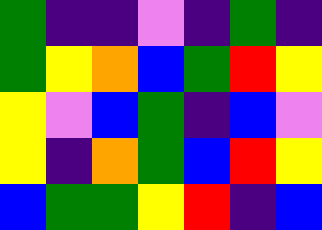[["green", "indigo", "indigo", "violet", "indigo", "green", "indigo"], ["green", "yellow", "orange", "blue", "green", "red", "yellow"], ["yellow", "violet", "blue", "green", "indigo", "blue", "violet"], ["yellow", "indigo", "orange", "green", "blue", "red", "yellow"], ["blue", "green", "green", "yellow", "red", "indigo", "blue"]]